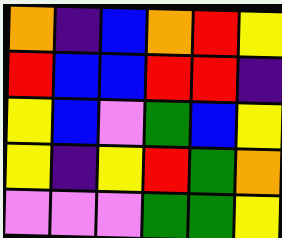[["orange", "indigo", "blue", "orange", "red", "yellow"], ["red", "blue", "blue", "red", "red", "indigo"], ["yellow", "blue", "violet", "green", "blue", "yellow"], ["yellow", "indigo", "yellow", "red", "green", "orange"], ["violet", "violet", "violet", "green", "green", "yellow"]]